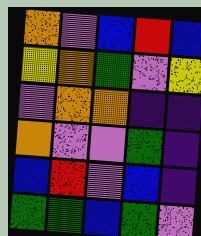[["orange", "violet", "blue", "red", "blue"], ["yellow", "orange", "green", "violet", "yellow"], ["violet", "orange", "orange", "indigo", "indigo"], ["orange", "violet", "violet", "green", "indigo"], ["blue", "red", "violet", "blue", "indigo"], ["green", "green", "blue", "green", "violet"]]